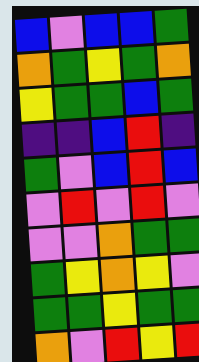[["blue", "violet", "blue", "blue", "green"], ["orange", "green", "yellow", "green", "orange"], ["yellow", "green", "green", "blue", "green"], ["indigo", "indigo", "blue", "red", "indigo"], ["green", "violet", "blue", "red", "blue"], ["violet", "red", "violet", "red", "violet"], ["violet", "violet", "orange", "green", "green"], ["green", "yellow", "orange", "yellow", "violet"], ["green", "green", "yellow", "green", "green"], ["orange", "violet", "red", "yellow", "red"]]